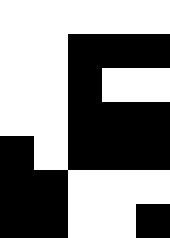[["white", "white", "white", "white", "white"], ["white", "white", "black", "black", "black"], ["white", "white", "black", "white", "white"], ["white", "white", "black", "black", "black"], ["black", "white", "black", "black", "black"], ["black", "black", "white", "white", "white"], ["black", "black", "white", "white", "black"]]